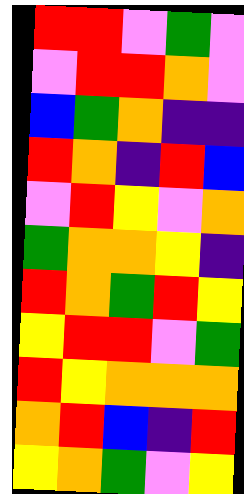[["red", "red", "violet", "green", "violet"], ["violet", "red", "red", "orange", "violet"], ["blue", "green", "orange", "indigo", "indigo"], ["red", "orange", "indigo", "red", "blue"], ["violet", "red", "yellow", "violet", "orange"], ["green", "orange", "orange", "yellow", "indigo"], ["red", "orange", "green", "red", "yellow"], ["yellow", "red", "red", "violet", "green"], ["red", "yellow", "orange", "orange", "orange"], ["orange", "red", "blue", "indigo", "red"], ["yellow", "orange", "green", "violet", "yellow"]]